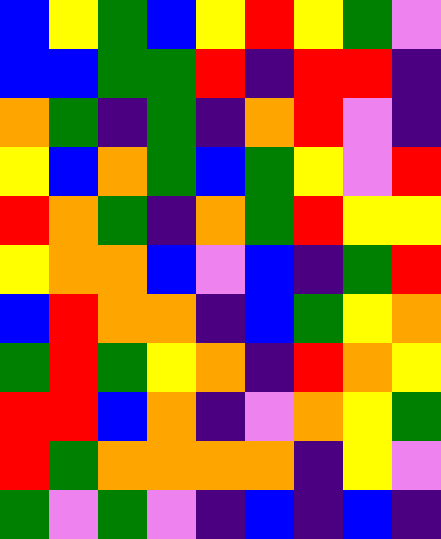[["blue", "yellow", "green", "blue", "yellow", "red", "yellow", "green", "violet"], ["blue", "blue", "green", "green", "red", "indigo", "red", "red", "indigo"], ["orange", "green", "indigo", "green", "indigo", "orange", "red", "violet", "indigo"], ["yellow", "blue", "orange", "green", "blue", "green", "yellow", "violet", "red"], ["red", "orange", "green", "indigo", "orange", "green", "red", "yellow", "yellow"], ["yellow", "orange", "orange", "blue", "violet", "blue", "indigo", "green", "red"], ["blue", "red", "orange", "orange", "indigo", "blue", "green", "yellow", "orange"], ["green", "red", "green", "yellow", "orange", "indigo", "red", "orange", "yellow"], ["red", "red", "blue", "orange", "indigo", "violet", "orange", "yellow", "green"], ["red", "green", "orange", "orange", "orange", "orange", "indigo", "yellow", "violet"], ["green", "violet", "green", "violet", "indigo", "blue", "indigo", "blue", "indigo"]]